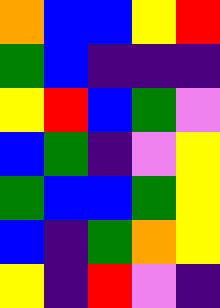[["orange", "blue", "blue", "yellow", "red"], ["green", "blue", "indigo", "indigo", "indigo"], ["yellow", "red", "blue", "green", "violet"], ["blue", "green", "indigo", "violet", "yellow"], ["green", "blue", "blue", "green", "yellow"], ["blue", "indigo", "green", "orange", "yellow"], ["yellow", "indigo", "red", "violet", "indigo"]]